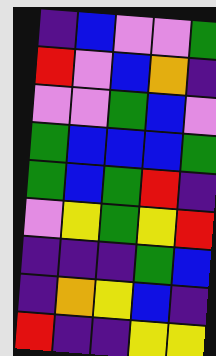[["indigo", "blue", "violet", "violet", "green"], ["red", "violet", "blue", "orange", "indigo"], ["violet", "violet", "green", "blue", "violet"], ["green", "blue", "blue", "blue", "green"], ["green", "blue", "green", "red", "indigo"], ["violet", "yellow", "green", "yellow", "red"], ["indigo", "indigo", "indigo", "green", "blue"], ["indigo", "orange", "yellow", "blue", "indigo"], ["red", "indigo", "indigo", "yellow", "yellow"]]